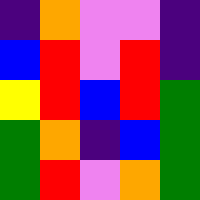[["indigo", "orange", "violet", "violet", "indigo"], ["blue", "red", "violet", "red", "indigo"], ["yellow", "red", "blue", "red", "green"], ["green", "orange", "indigo", "blue", "green"], ["green", "red", "violet", "orange", "green"]]